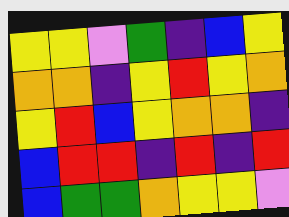[["yellow", "yellow", "violet", "green", "indigo", "blue", "yellow"], ["orange", "orange", "indigo", "yellow", "red", "yellow", "orange"], ["yellow", "red", "blue", "yellow", "orange", "orange", "indigo"], ["blue", "red", "red", "indigo", "red", "indigo", "red"], ["blue", "green", "green", "orange", "yellow", "yellow", "violet"]]